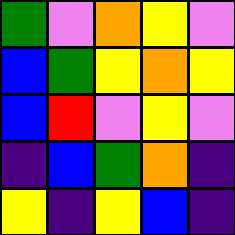[["green", "violet", "orange", "yellow", "violet"], ["blue", "green", "yellow", "orange", "yellow"], ["blue", "red", "violet", "yellow", "violet"], ["indigo", "blue", "green", "orange", "indigo"], ["yellow", "indigo", "yellow", "blue", "indigo"]]